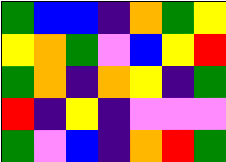[["green", "blue", "blue", "indigo", "orange", "green", "yellow"], ["yellow", "orange", "green", "violet", "blue", "yellow", "red"], ["green", "orange", "indigo", "orange", "yellow", "indigo", "green"], ["red", "indigo", "yellow", "indigo", "violet", "violet", "violet"], ["green", "violet", "blue", "indigo", "orange", "red", "green"]]